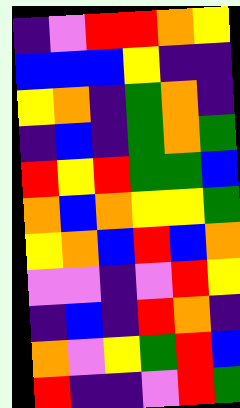[["indigo", "violet", "red", "red", "orange", "yellow"], ["blue", "blue", "blue", "yellow", "indigo", "indigo"], ["yellow", "orange", "indigo", "green", "orange", "indigo"], ["indigo", "blue", "indigo", "green", "orange", "green"], ["red", "yellow", "red", "green", "green", "blue"], ["orange", "blue", "orange", "yellow", "yellow", "green"], ["yellow", "orange", "blue", "red", "blue", "orange"], ["violet", "violet", "indigo", "violet", "red", "yellow"], ["indigo", "blue", "indigo", "red", "orange", "indigo"], ["orange", "violet", "yellow", "green", "red", "blue"], ["red", "indigo", "indigo", "violet", "red", "green"]]